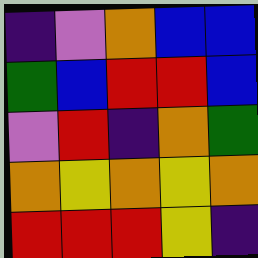[["indigo", "violet", "orange", "blue", "blue"], ["green", "blue", "red", "red", "blue"], ["violet", "red", "indigo", "orange", "green"], ["orange", "yellow", "orange", "yellow", "orange"], ["red", "red", "red", "yellow", "indigo"]]